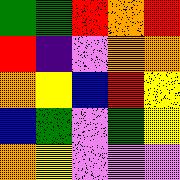[["green", "green", "red", "orange", "red"], ["red", "indigo", "violet", "orange", "orange"], ["orange", "yellow", "blue", "red", "yellow"], ["blue", "green", "violet", "green", "yellow"], ["orange", "yellow", "violet", "violet", "violet"]]